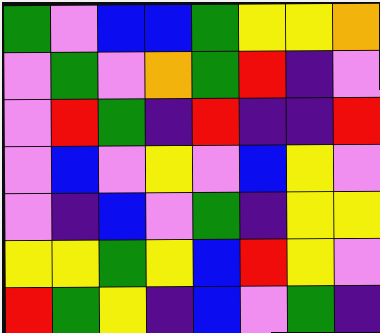[["green", "violet", "blue", "blue", "green", "yellow", "yellow", "orange"], ["violet", "green", "violet", "orange", "green", "red", "indigo", "violet"], ["violet", "red", "green", "indigo", "red", "indigo", "indigo", "red"], ["violet", "blue", "violet", "yellow", "violet", "blue", "yellow", "violet"], ["violet", "indigo", "blue", "violet", "green", "indigo", "yellow", "yellow"], ["yellow", "yellow", "green", "yellow", "blue", "red", "yellow", "violet"], ["red", "green", "yellow", "indigo", "blue", "violet", "green", "indigo"]]